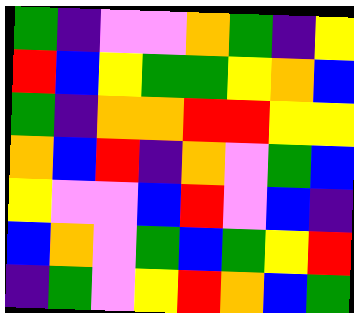[["green", "indigo", "violet", "violet", "orange", "green", "indigo", "yellow"], ["red", "blue", "yellow", "green", "green", "yellow", "orange", "blue"], ["green", "indigo", "orange", "orange", "red", "red", "yellow", "yellow"], ["orange", "blue", "red", "indigo", "orange", "violet", "green", "blue"], ["yellow", "violet", "violet", "blue", "red", "violet", "blue", "indigo"], ["blue", "orange", "violet", "green", "blue", "green", "yellow", "red"], ["indigo", "green", "violet", "yellow", "red", "orange", "blue", "green"]]